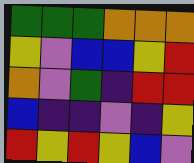[["green", "green", "green", "orange", "orange", "orange"], ["yellow", "violet", "blue", "blue", "yellow", "red"], ["orange", "violet", "green", "indigo", "red", "red"], ["blue", "indigo", "indigo", "violet", "indigo", "yellow"], ["red", "yellow", "red", "yellow", "blue", "violet"]]